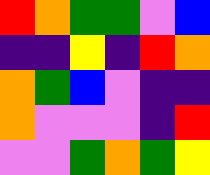[["red", "orange", "green", "green", "violet", "blue"], ["indigo", "indigo", "yellow", "indigo", "red", "orange"], ["orange", "green", "blue", "violet", "indigo", "indigo"], ["orange", "violet", "violet", "violet", "indigo", "red"], ["violet", "violet", "green", "orange", "green", "yellow"]]